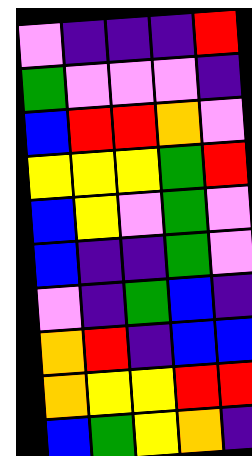[["violet", "indigo", "indigo", "indigo", "red"], ["green", "violet", "violet", "violet", "indigo"], ["blue", "red", "red", "orange", "violet"], ["yellow", "yellow", "yellow", "green", "red"], ["blue", "yellow", "violet", "green", "violet"], ["blue", "indigo", "indigo", "green", "violet"], ["violet", "indigo", "green", "blue", "indigo"], ["orange", "red", "indigo", "blue", "blue"], ["orange", "yellow", "yellow", "red", "red"], ["blue", "green", "yellow", "orange", "indigo"]]